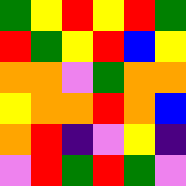[["green", "yellow", "red", "yellow", "red", "green"], ["red", "green", "yellow", "red", "blue", "yellow"], ["orange", "orange", "violet", "green", "orange", "orange"], ["yellow", "orange", "orange", "red", "orange", "blue"], ["orange", "red", "indigo", "violet", "yellow", "indigo"], ["violet", "red", "green", "red", "green", "violet"]]